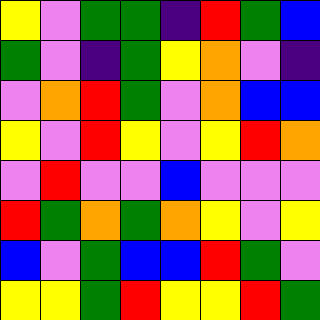[["yellow", "violet", "green", "green", "indigo", "red", "green", "blue"], ["green", "violet", "indigo", "green", "yellow", "orange", "violet", "indigo"], ["violet", "orange", "red", "green", "violet", "orange", "blue", "blue"], ["yellow", "violet", "red", "yellow", "violet", "yellow", "red", "orange"], ["violet", "red", "violet", "violet", "blue", "violet", "violet", "violet"], ["red", "green", "orange", "green", "orange", "yellow", "violet", "yellow"], ["blue", "violet", "green", "blue", "blue", "red", "green", "violet"], ["yellow", "yellow", "green", "red", "yellow", "yellow", "red", "green"]]